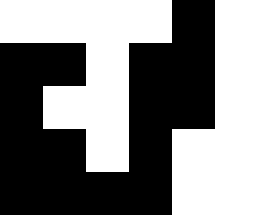[["white", "white", "white", "white", "black", "white"], ["black", "black", "white", "black", "black", "white"], ["black", "white", "white", "black", "black", "white"], ["black", "black", "white", "black", "white", "white"], ["black", "black", "black", "black", "white", "white"]]